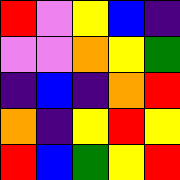[["red", "violet", "yellow", "blue", "indigo"], ["violet", "violet", "orange", "yellow", "green"], ["indigo", "blue", "indigo", "orange", "red"], ["orange", "indigo", "yellow", "red", "yellow"], ["red", "blue", "green", "yellow", "red"]]